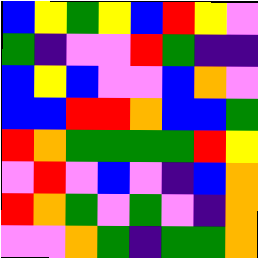[["blue", "yellow", "green", "yellow", "blue", "red", "yellow", "violet"], ["green", "indigo", "violet", "violet", "red", "green", "indigo", "indigo"], ["blue", "yellow", "blue", "violet", "violet", "blue", "orange", "violet"], ["blue", "blue", "red", "red", "orange", "blue", "blue", "green"], ["red", "orange", "green", "green", "green", "green", "red", "yellow"], ["violet", "red", "violet", "blue", "violet", "indigo", "blue", "orange"], ["red", "orange", "green", "violet", "green", "violet", "indigo", "orange"], ["violet", "violet", "orange", "green", "indigo", "green", "green", "orange"]]